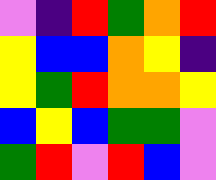[["violet", "indigo", "red", "green", "orange", "red"], ["yellow", "blue", "blue", "orange", "yellow", "indigo"], ["yellow", "green", "red", "orange", "orange", "yellow"], ["blue", "yellow", "blue", "green", "green", "violet"], ["green", "red", "violet", "red", "blue", "violet"]]